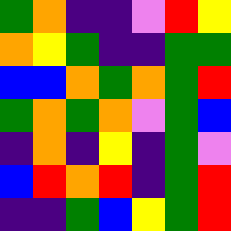[["green", "orange", "indigo", "indigo", "violet", "red", "yellow"], ["orange", "yellow", "green", "indigo", "indigo", "green", "green"], ["blue", "blue", "orange", "green", "orange", "green", "red"], ["green", "orange", "green", "orange", "violet", "green", "blue"], ["indigo", "orange", "indigo", "yellow", "indigo", "green", "violet"], ["blue", "red", "orange", "red", "indigo", "green", "red"], ["indigo", "indigo", "green", "blue", "yellow", "green", "red"]]